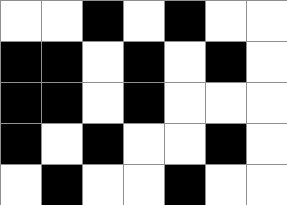[["white", "white", "black", "white", "black", "white", "white"], ["black", "black", "white", "black", "white", "black", "white"], ["black", "black", "white", "black", "white", "white", "white"], ["black", "white", "black", "white", "white", "black", "white"], ["white", "black", "white", "white", "black", "white", "white"]]